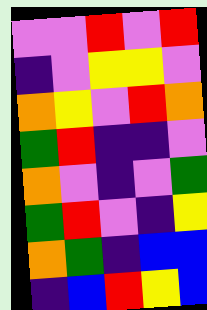[["violet", "violet", "red", "violet", "red"], ["indigo", "violet", "yellow", "yellow", "violet"], ["orange", "yellow", "violet", "red", "orange"], ["green", "red", "indigo", "indigo", "violet"], ["orange", "violet", "indigo", "violet", "green"], ["green", "red", "violet", "indigo", "yellow"], ["orange", "green", "indigo", "blue", "blue"], ["indigo", "blue", "red", "yellow", "blue"]]